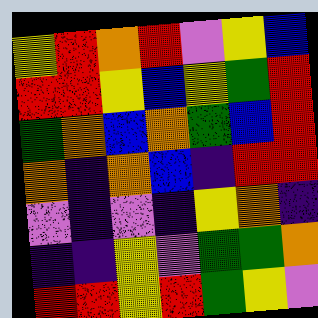[["yellow", "red", "orange", "red", "violet", "yellow", "blue"], ["red", "red", "yellow", "blue", "yellow", "green", "red"], ["green", "orange", "blue", "orange", "green", "blue", "red"], ["orange", "indigo", "orange", "blue", "indigo", "red", "red"], ["violet", "indigo", "violet", "indigo", "yellow", "orange", "indigo"], ["indigo", "indigo", "yellow", "violet", "green", "green", "orange"], ["red", "red", "yellow", "red", "green", "yellow", "violet"]]